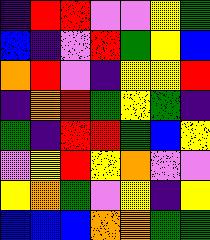[["indigo", "red", "red", "violet", "violet", "yellow", "green"], ["blue", "indigo", "violet", "red", "green", "yellow", "blue"], ["orange", "red", "violet", "indigo", "yellow", "yellow", "red"], ["indigo", "orange", "red", "green", "yellow", "green", "indigo"], ["green", "indigo", "red", "red", "green", "blue", "yellow"], ["violet", "yellow", "red", "yellow", "orange", "violet", "violet"], ["yellow", "orange", "green", "violet", "yellow", "indigo", "yellow"], ["blue", "blue", "blue", "orange", "orange", "green", "green"]]